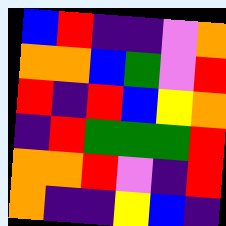[["blue", "red", "indigo", "indigo", "violet", "orange"], ["orange", "orange", "blue", "green", "violet", "red"], ["red", "indigo", "red", "blue", "yellow", "orange"], ["indigo", "red", "green", "green", "green", "red"], ["orange", "orange", "red", "violet", "indigo", "red"], ["orange", "indigo", "indigo", "yellow", "blue", "indigo"]]